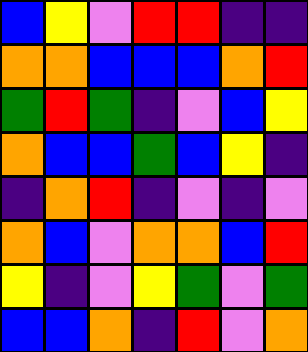[["blue", "yellow", "violet", "red", "red", "indigo", "indigo"], ["orange", "orange", "blue", "blue", "blue", "orange", "red"], ["green", "red", "green", "indigo", "violet", "blue", "yellow"], ["orange", "blue", "blue", "green", "blue", "yellow", "indigo"], ["indigo", "orange", "red", "indigo", "violet", "indigo", "violet"], ["orange", "blue", "violet", "orange", "orange", "blue", "red"], ["yellow", "indigo", "violet", "yellow", "green", "violet", "green"], ["blue", "blue", "orange", "indigo", "red", "violet", "orange"]]